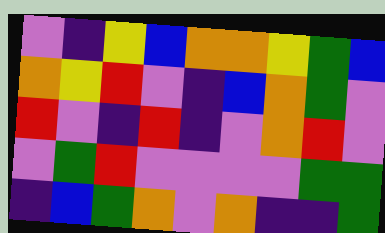[["violet", "indigo", "yellow", "blue", "orange", "orange", "yellow", "green", "blue"], ["orange", "yellow", "red", "violet", "indigo", "blue", "orange", "green", "violet"], ["red", "violet", "indigo", "red", "indigo", "violet", "orange", "red", "violet"], ["violet", "green", "red", "violet", "violet", "violet", "violet", "green", "green"], ["indigo", "blue", "green", "orange", "violet", "orange", "indigo", "indigo", "green"]]